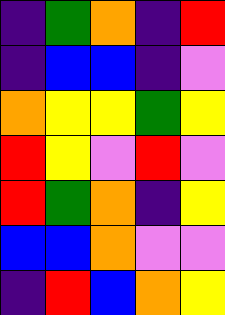[["indigo", "green", "orange", "indigo", "red"], ["indigo", "blue", "blue", "indigo", "violet"], ["orange", "yellow", "yellow", "green", "yellow"], ["red", "yellow", "violet", "red", "violet"], ["red", "green", "orange", "indigo", "yellow"], ["blue", "blue", "orange", "violet", "violet"], ["indigo", "red", "blue", "orange", "yellow"]]